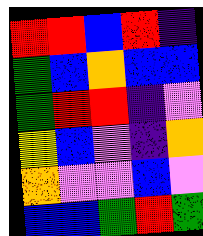[["red", "red", "blue", "red", "indigo"], ["green", "blue", "orange", "blue", "blue"], ["green", "red", "red", "indigo", "violet"], ["yellow", "blue", "violet", "indigo", "orange"], ["orange", "violet", "violet", "blue", "violet"], ["blue", "blue", "green", "red", "green"]]